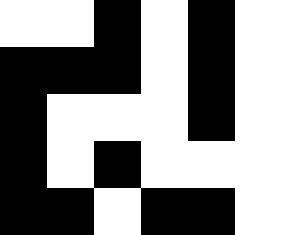[["white", "white", "black", "white", "black", "white"], ["black", "black", "black", "white", "black", "white"], ["black", "white", "white", "white", "black", "white"], ["black", "white", "black", "white", "white", "white"], ["black", "black", "white", "black", "black", "white"]]